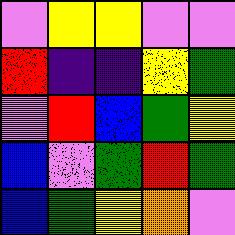[["violet", "yellow", "yellow", "violet", "violet"], ["red", "indigo", "indigo", "yellow", "green"], ["violet", "red", "blue", "green", "yellow"], ["blue", "violet", "green", "red", "green"], ["blue", "green", "yellow", "orange", "violet"]]